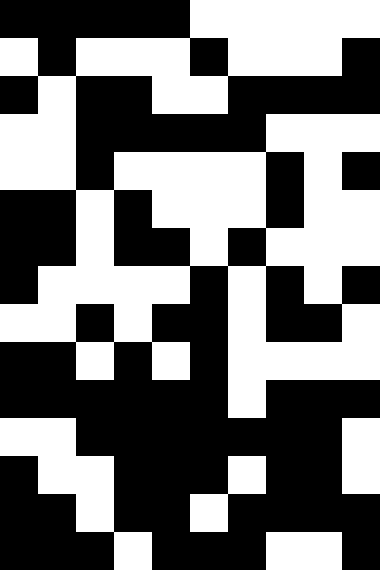[["black", "black", "black", "black", "black", "white", "white", "white", "white", "white"], ["white", "black", "white", "white", "white", "black", "white", "white", "white", "black"], ["black", "white", "black", "black", "white", "white", "black", "black", "black", "black"], ["white", "white", "black", "black", "black", "black", "black", "white", "white", "white"], ["white", "white", "black", "white", "white", "white", "white", "black", "white", "black"], ["black", "black", "white", "black", "white", "white", "white", "black", "white", "white"], ["black", "black", "white", "black", "black", "white", "black", "white", "white", "white"], ["black", "white", "white", "white", "white", "black", "white", "black", "white", "black"], ["white", "white", "black", "white", "black", "black", "white", "black", "black", "white"], ["black", "black", "white", "black", "white", "black", "white", "white", "white", "white"], ["black", "black", "black", "black", "black", "black", "white", "black", "black", "black"], ["white", "white", "black", "black", "black", "black", "black", "black", "black", "white"], ["black", "white", "white", "black", "black", "black", "white", "black", "black", "white"], ["black", "black", "white", "black", "black", "white", "black", "black", "black", "black"], ["black", "black", "black", "white", "black", "black", "black", "white", "white", "black"]]